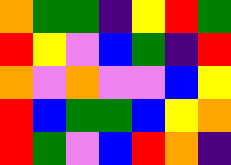[["orange", "green", "green", "indigo", "yellow", "red", "green"], ["red", "yellow", "violet", "blue", "green", "indigo", "red"], ["orange", "violet", "orange", "violet", "violet", "blue", "yellow"], ["red", "blue", "green", "green", "blue", "yellow", "orange"], ["red", "green", "violet", "blue", "red", "orange", "indigo"]]